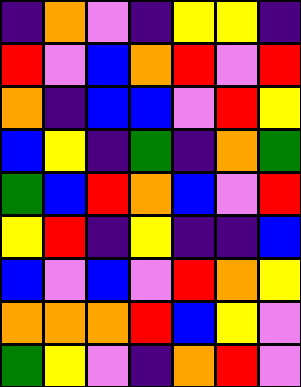[["indigo", "orange", "violet", "indigo", "yellow", "yellow", "indigo"], ["red", "violet", "blue", "orange", "red", "violet", "red"], ["orange", "indigo", "blue", "blue", "violet", "red", "yellow"], ["blue", "yellow", "indigo", "green", "indigo", "orange", "green"], ["green", "blue", "red", "orange", "blue", "violet", "red"], ["yellow", "red", "indigo", "yellow", "indigo", "indigo", "blue"], ["blue", "violet", "blue", "violet", "red", "orange", "yellow"], ["orange", "orange", "orange", "red", "blue", "yellow", "violet"], ["green", "yellow", "violet", "indigo", "orange", "red", "violet"]]